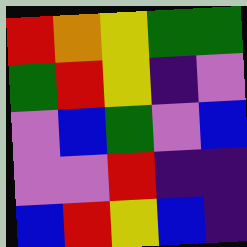[["red", "orange", "yellow", "green", "green"], ["green", "red", "yellow", "indigo", "violet"], ["violet", "blue", "green", "violet", "blue"], ["violet", "violet", "red", "indigo", "indigo"], ["blue", "red", "yellow", "blue", "indigo"]]